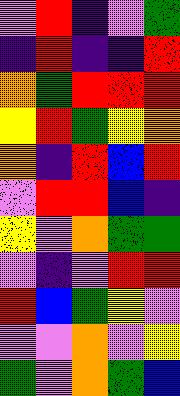[["violet", "red", "indigo", "violet", "green"], ["indigo", "red", "indigo", "indigo", "red"], ["orange", "green", "red", "red", "red"], ["yellow", "red", "green", "yellow", "orange"], ["orange", "indigo", "red", "blue", "red"], ["violet", "red", "red", "blue", "indigo"], ["yellow", "violet", "orange", "green", "green"], ["violet", "indigo", "violet", "red", "red"], ["red", "blue", "green", "yellow", "violet"], ["violet", "violet", "orange", "violet", "yellow"], ["green", "violet", "orange", "green", "blue"]]